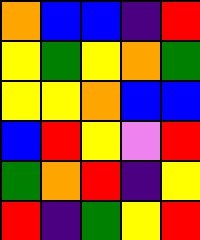[["orange", "blue", "blue", "indigo", "red"], ["yellow", "green", "yellow", "orange", "green"], ["yellow", "yellow", "orange", "blue", "blue"], ["blue", "red", "yellow", "violet", "red"], ["green", "orange", "red", "indigo", "yellow"], ["red", "indigo", "green", "yellow", "red"]]